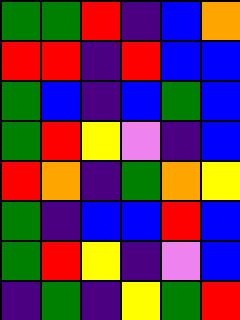[["green", "green", "red", "indigo", "blue", "orange"], ["red", "red", "indigo", "red", "blue", "blue"], ["green", "blue", "indigo", "blue", "green", "blue"], ["green", "red", "yellow", "violet", "indigo", "blue"], ["red", "orange", "indigo", "green", "orange", "yellow"], ["green", "indigo", "blue", "blue", "red", "blue"], ["green", "red", "yellow", "indigo", "violet", "blue"], ["indigo", "green", "indigo", "yellow", "green", "red"]]